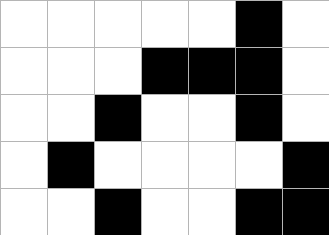[["white", "white", "white", "white", "white", "black", "white"], ["white", "white", "white", "black", "black", "black", "white"], ["white", "white", "black", "white", "white", "black", "white"], ["white", "black", "white", "white", "white", "white", "black"], ["white", "white", "black", "white", "white", "black", "black"]]